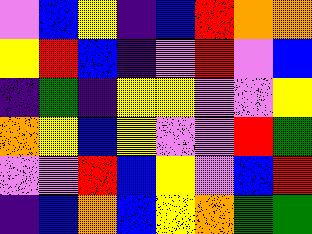[["violet", "blue", "yellow", "indigo", "blue", "red", "orange", "orange"], ["yellow", "red", "blue", "indigo", "violet", "red", "violet", "blue"], ["indigo", "green", "indigo", "yellow", "yellow", "violet", "violet", "yellow"], ["orange", "yellow", "blue", "yellow", "violet", "violet", "red", "green"], ["violet", "violet", "red", "blue", "yellow", "violet", "blue", "red"], ["indigo", "blue", "orange", "blue", "yellow", "orange", "green", "green"]]